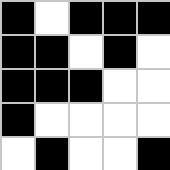[["black", "white", "black", "black", "black"], ["black", "black", "white", "black", "white"], ["black", "black", "black", "white", "white"], ["black", "white", "white", "white", "white"], ["white", "black", "white", "white", "black"]]